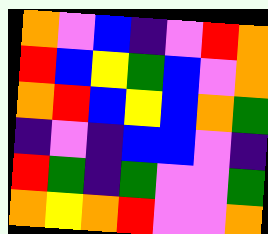[["orange", "violet", "blue", "indigo", "violet", "red", "orange"], ["red", "blue", "yellow", "green", "blue", "violet", "orange"], ["orange", "red", "blue", "yellow", "blue", "orange", "green"], ["indigo", "violet", "indigo", "blue", "blue", "violet", "indigo"], ["red", "green", "indigo", "green", "violet", "violet", "green"], ["orange", "yellow", "orange", "red", "violet", "violet", "orange"]]